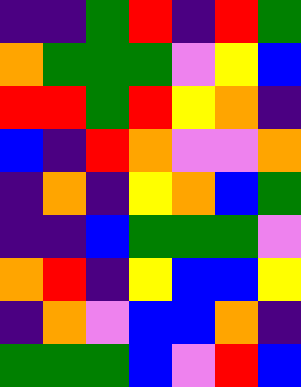[["indigo", "indigo", "green", "red", "indigo", "red", "green"], ["orange", "green", "green", "green", "violet", "yellow", "blue"], ["red", "red", "green", "red", "yellow", "orange", "indigo"], ["blue", "indigo", "red", "orange", "violet", "violet", "orange"], ["indigo", "orange", "indigo", "yellow", "orange", "blue", "green"], ["indigo", "indigo", "blue", "green", "green", "green", "violet"], ["orange", "red", "indigo", "yellow", "blue", "blue", "yellow"], ["indigo", "orange", "violet", "blue", "blue", "orange", "indigo"], ["green", "green", "green", "blue", "violet", "red", "blue"]]